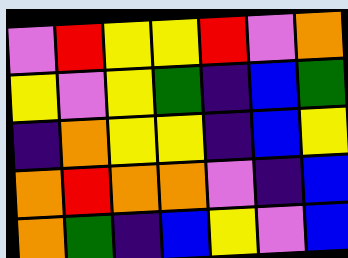[["violet", "red", "yellow", "yellow", "red", "violet", "orange"], ["yellow", "violet", "yellow", "green", "indigo", "blue", "green"], ["indigo", "orange", "yellow", "yellow", "indigo", "blue", "yellow"], ["orange", "red", "orange", "orange", "violet", "indigo", "blue"], ["orange", "green", "indigo", "blue", "yellow", "violet", "blue"]]